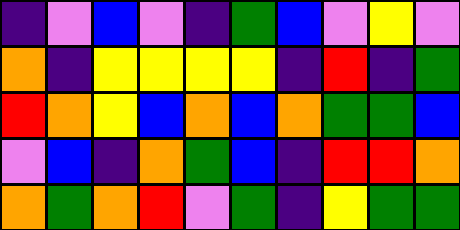[["indigo", "violet", "blue", "violet", "indigo", "green", "blue", "violet", "yellow", "violet"], ["orange", "indigo", "yellow", "yellow", "yellow", "yellow", "indigo", "red", "indigo", "green"], ["red", "orange", "yellow", "blue", "orange", "blue", "orange", "green", "green", "blue"], ["violet", "blue", "indigo", "orange", "green", "blue", "indigo", "red", "red", "orange"], ["orange", "green", "orange", "red", "violet", "green", "indigo", "yellow", "green", "green"]]